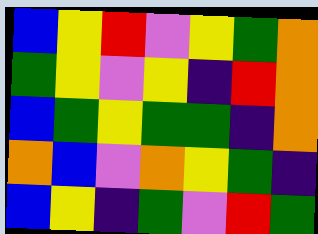[["blue", "yellow", "red", "violet", "yellow", "green", "orange"], ["green", "yellow", "violet", "yellow", "indigo", "red", "orange"], ["blue", "green", "yellow", "green", "green", "indigo", "orange"], ["orange", "blue", "violet", "orange", "yellow", "green", "indigo"], ["blue", "yellow", "indigo", "green", "violet", "red", "green"]]